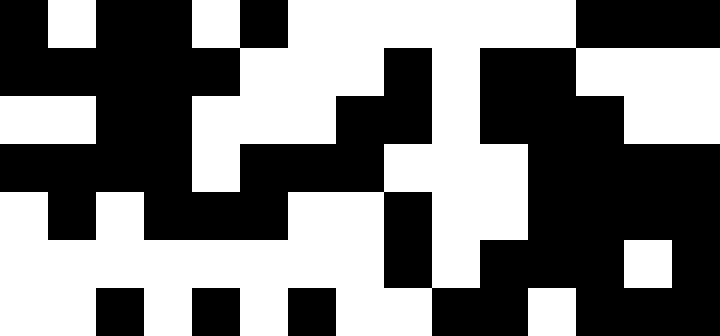[["black", "white", "black", "black", "white", "black", "white", "white", "white", "white", "white", "white", "black", "black", "black"], ["black", "black", "black", "black", "black", "white", "white", "white", "black", "white", "black", "black", "white", "white", "white"], ["white", "white", "black", "black", "white", "white", "white", "black", "black", "white", "black", "black", "black", "white", "white"], ["black", "black", "black", "black", "white", "black", "black", "black", "white", "white", "white", "black", "black", "black", "black"], ["white", "black", "white", "black", "black", "black", "white", "white", "black", "white", "white", "black", "black", "black", "black"], ["white", "white", "white", "white", "white", "white", "white", "white", "black", "white", "black", "black", "black", "white", "black"], ["white", "white", "black", "white", "black", "white", "black", "white", "white", "black", "black", "white", "black", "black", "black"]]